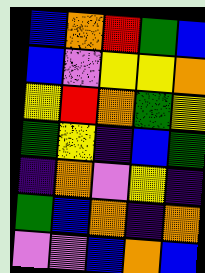[["blue", "orange", "red", "green", "blue"], ["blue", "violet", "yellow", "yellow", "orange"], ["yellow", "red", "orange", "green", "yellow"], ["green", "yellow", "indigo", "blue", "green"], ["indigo", "orange", "violet", "yellow", "indigo"], ["green", "blue", "orange", "indigo", "orange"], ["violet", "violet", "blue", "orange", "blue"]]